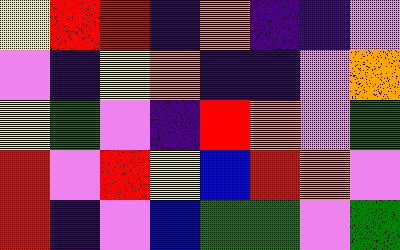[["yellow", "red", "red", "indigo", "orange", "indigo", "indigo", "violet"], ["violet", "indigo", "yellow", "orange", "indigo", "indigo", "violet", "orange"], ["yellow", "green", "violet", "indigo", "red", "orange", "violet", "green"], ["red", "violet", "red", "yellow", "blue", "red", "orange", "violet"], ["red", "indigo", "violet", "blue", "green", "green", "violet", "green"]]